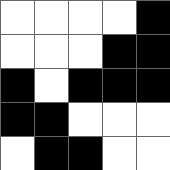[["white", "white", "white", "white", "black"], ["white", "white", "white", "black", "black"], ["black", "white", "black", "black", "black"], ["black", "black", "white", "white", "white"], ["white", "black", "black", "white", "white"]]